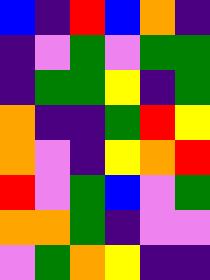[["blue", "indigo", "red", "blue", "orange", "indigo"], ["indigo", "violet", "green", "violet", "green", "green"], ["indigo", "green", "green", "yellow", "indigo", "green"], ["orange", "indigo", "indigo", "green", "red", "yellow"], ["orange", "violet", "indigo", "yellow", "orange", "red"], ["red", "violet", "green", "blue", "violet", "green"], ["orange", "orange", "green", "indigo", "violet", "violet"], ["violet", "green", "orange", "yellow", "indigo", "indigo"]]